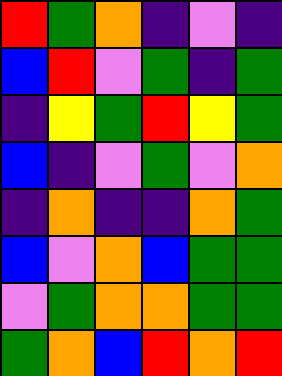[["red", "green", "orange", "indigo", "violet", "indigo"], ["blue", "red", "violet", "green", "indigo", "green"], ["indigo", "yellow", "green", "red", "yellow", "green"], ["blue", "indigo", "violet", "green", "violet", "orange"], ["indigo", "orange", "indigo", "indigo", "orange", "green"], ["blue", "violet", "orange", "blue", "green", "green"], ["violet", "green", "orange", "orange", "green", "green"], ["green", "orange", "blue", "red", "orange", "red"]]